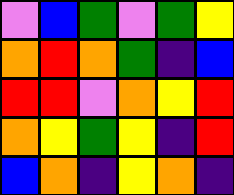[["violet", "blue", "green", "violet", "green", "yellow"], ["orange", "red", "orange", "green", "indigo", "blue"], ["red", "red", "violet", "orange", "yellow", "red"], ["orange", "yellow", "green", "yellow", "indigo", "red"], ["blue", "orange", "indigo", "yellow", "orange", "indigo"]]